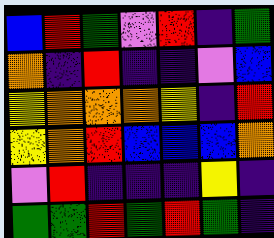[["blue", "red", "green", "violet", "red", "indigo", "green"], ["orange", "indigo", "red", "indigo", "indigo", "violet", "blue"], ["yellow", "orange", "orange", "orange", "yellow", "indigo", "red"], ["yellow", "orange", "red", "blue", "blue", "blue", "orange"], ["violet", "red", "indigo", "indigo", "indigo", "yellow", "indigo"], ["green", "green", "red", "green", "red", "green", "indigo"]]